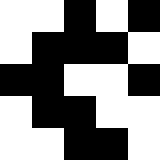[["white", "white", "black", "white", "black"], ["white", "black", "black", "black", "white"], ["black", "black", "white", "white", "black"], ["white", "black", "black", "white", "white"], ["white", "white", "black", "black", "white"]]